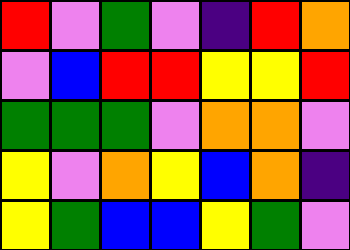[["red", "violet", "green", "violet", "indigo", "red", "orange"], ["violet", "blue", "red", "red", "yellow", "yellow", "red"], ["green", "green", "green", "violet", "orange", "orange", "violet"], ["yellow", "violet", "orange", "yellow", "blue", "orange", "indigo"], ["yellow", "green", "blue", "blue", "yellow", "green", "violet"]]